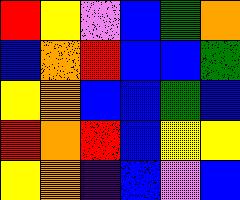[["red", "yellow", "violet", "blue", "green", "orange"], ["blue", "orange", "red", "blue", "blue", "green"], ["yellow", "orange", "blue", "blue", "green", "blue"], ["red", "orange", "red", "blue", "yellow", "yellow"], ["yellow", "orange", "indigo", "blue", "violet", "blue"]]